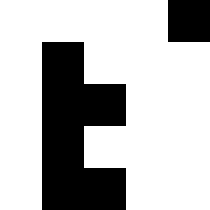[["white", "white", "white", "white", "black"], ["white", "black", "white", "white", "white"], ["white", "black", "black", "white", "white"], ["white", "black", "white", "white", "white"], ["white", "black", "black", "white", "white"]]